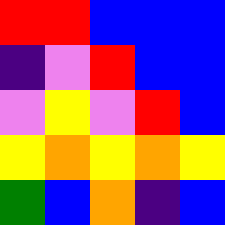[["red", "red", "blue", "blue", "blue"], ["indigo", "violet", "red", "blue", "blue"], ["violet", "yellow", "violet", "red", "blue"], ["yellow", "orange", "yellow", "orange", "yellow"], ["green", "blue", "orange", "indigo", "blue"]]